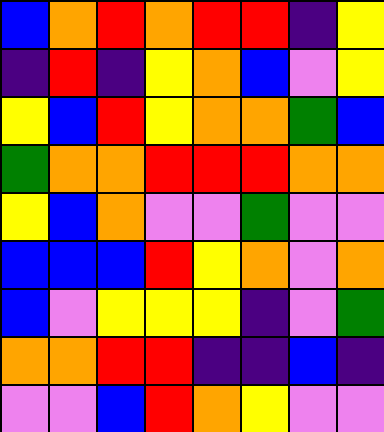[["blue", "orange", "red", "orange", "red", "red", "indigo", "yellow"], ["indigo", "red", "indigo", "yellow", "orange", "blue", "violet", "yellow"], ["yellow", "blue", "red", "yellow", "orange", "orange", "green", "blue"], ["green", "orange", "orange", "red", "red", "red", "orange", "orange"], ["yellow", "blue", "orange", "violet", "violet", "green", "violet", "violet"], ["blue", "blue", "blue", "red", "yellow", "orange", "violet", "orange"], ["blue", "violet", "yellow", "yellow", "yellow", "indigo", "violet", "green"], ["orange", "orange", "red", "red", "indigo", "indigo", "blue", "indigo"], ["violet", "violet", "blue", "red", "orange", "yellow", "violet", "violet"]]